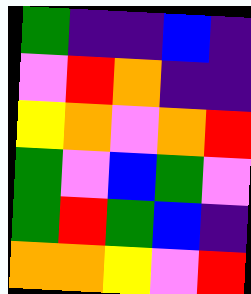[["green", "indigo", "indigo", "blue", "indigo"], ["violet", "red", "orange", "indigo", "indigo"], ["yellow", "orange", "violet", "orange", "red"], ["green", "violet", "blue", "green", "violet"], ["green", "red", "green", "blue", "indigo"], ["orange", "orange", "yellow", "violet", "red"]]